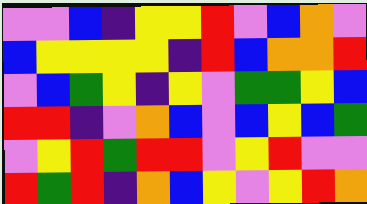[["violet", "violet", "blue", "indigo", "yellow", "yellow", "red", "violet", "blue", "orange", "violet"], ["blue", "yellow", "yellow", "yellow", "yellow", "indigo", "red", "blue", "orange", "orange", "red"], ["violet", "blue", "green", "yellow", "indigo", "yellow", "violet", "green", "green", "yellow", "blue"], ["red", "red", "indigo", "violet", "orange", "blue", "violet", "blue", "yellow", "blue", "green"], ["violet", "yellow", "red", "green", "red", "red", "violet", "yellow", "red", "violet", "violet"], ["red", "green", "red", "indigo", "orange", "blue", "yellow", "violet", "yellow", "red", "orange"]]